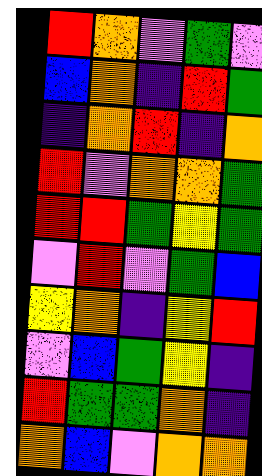[["red", "orange", "violet", "green", "violet"], ["blue", "orange", "indigo", "red", "green"], ["indigo", "orange", "red", "indigo", "orange"], ["red", "violet", "orange", "orange", "green"], ["red", "red", "green", "yellow", "green"], ["violet", "red", "violet", "green", "blue"], ["yellow", "orange", "indigo", "yellow", "red"], ["violet", "blue", "green", "yellow", "indigo"], ["red", "green", "green", "orange", "indigo"], ["orange", "blue", "violet", "orange", "orange"]]